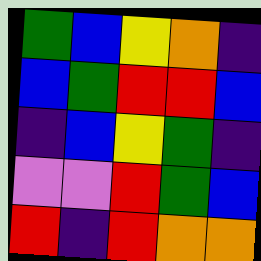[["green", "blue", "yellow", "orange", "indigo"], ["blue", "green", "red", "red", "blue"], ["indigo", "blue", "yellow", "green", "indigo"], ["violet", "violet", "red", "green", "blue"], ["red", "indigo", "red", "orange", "orange"]]